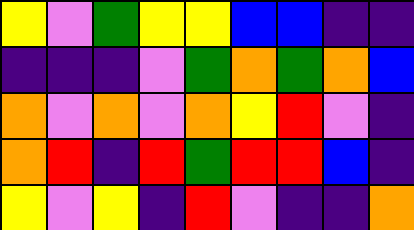[["yellow", "violet", "green", "yellow", "yellow", "blue", "blue", "indigo", "indigo"], ["indigo", "indigo", "indigo", "violet", "green", "orange", "green", "orange", "blue"], ["orange", "violet", "orange", "violet", "orange", "yellow", "red", "violet", "indigo"], ["orange", "red", "indigo", "red", "green", "red", "red", "blue", "indigo"], ["yellow", "violet", "yellow", "indigo", "red", "violet", "indigo", "indigo", "orange"]]